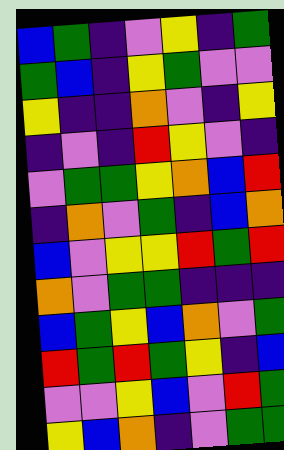[["blue", "green", "indigo", "violet", "yellow", "indigo", "green"], ["green", "blue", "indigo", "yellow", "green", "violet", "violet"], ["yellow", "indigo", "indigo", "orange", "violet", "indigo", "yellow"], ["indigo", "violet", "indigo", "red", "yellow", "violet", "indigo"], ["violet", "green", "green", "yellow", "orange", "blue", "red"], ["indigo", "orange", "violet", "green", "indigo", "blue", "orange"], ["blue", "violet", "yellow", "yellow", "red", "green", "red"], ["orange", "violet", "green", "green", "indigo", "indigo", "indigo"], ["blue", "green", "yellow", "blue", "orange", "violet", "green"], ["red", "green", "red", "green", "yellow", "indigo", "blue"], ["violet", "violet", "yellow", "blue", "violet", "red", "green"], ["yellow", "blue", "orange", "indigo", "violet", "green", "green"]]